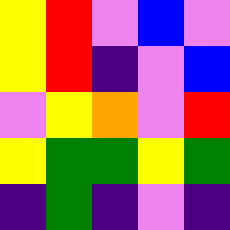[["yellow", "red", "violet", "blue", "violet"], ["yellow", "red", "indigo", "violet", "blue"], ["violet", "yellow", "orange", "violet", "red"], ["yellow", "green", "green", "yellow", "green"], ["indigo", "green", "indigo", "violet", "indigo"]]